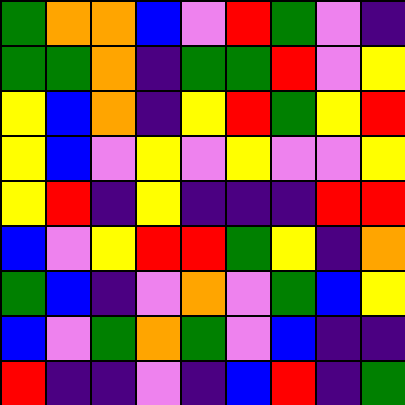[["green", "orange", "orange", "blue", "violet", "red", "green", "violet", "indigo"], ["green", "green", "orange", "indigo", "green", "green", "red", "violet", "yellow"], ["yellow", "blue", "orange", "indigo", "yellow", "red", "green", "yellow", "red"], ["yellow", "blue", "violet", "yellow", "violet", "yellow", "violet", "violet", "yellow"], ["yellow", "red", "indigo", "yellow", "indigo", "indigo", "indigo", "red", "red"], ["blue", "violet", "yellow", "red", "red", "green", "yellow", "indigo", "orange"], ["green", "blue", "indigo", "violet", "orange", "violet", "green", "blue", "yellow"], ["blue", "violet", "green", "orange", "green", "violet", "blue", "indigo", "indigo"], ["red", "indigo", "indigo", "violet", "indigo", "blue", "red", "indigo", "green"]]